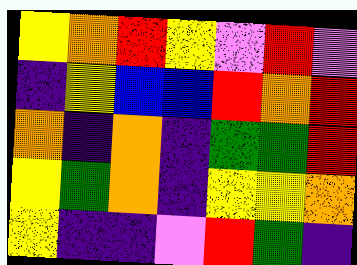[["yellow", "orange", "red", "yellow", "violet", "red", "violet"], ["indigo", "yellow", "blue", "blue", "red", "orange", "red"], ["orange", "indigo", "orange", "indigo", "green", "green", "red"], ["yellow", "green", "orange", "indigo", "yellow", "yellow", "orange"], ["yellow", "indigo", "indigo", "violet", "red", "green", "indigo"]]